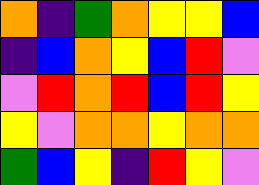[["orange", "indigo", "green", "orange", "yellow", "yellow", "blue"], ["indigo", "blue", "orange", "yellow", "blue", "red", "violet"], ["violet", "red", "orange", "red", "blue", "red", "yellow"], ["yellow", "violet", "orange", "orange", "yellow", "orange", "orange"], ["green", "blue", "yellow", "indigo", "red", "yellow", "violet"]]